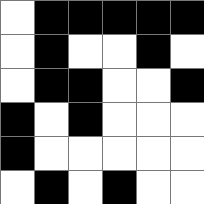[["white", "black", "black", "black", "black", "black"], ["white", "black", "white", "white", "black", "white"], ["white", "black", "black", "white", "white", "black"], ["black", "white", "black", "white", "white", "white"], ["black", "white", "white", "white", "white", "white"], ["white", "black", "white", "black", "white", "white"]]